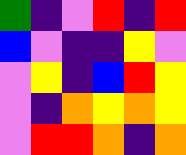[["green", "indigo", "violet", "red", "indigo", "red"], ["blue", "violet", "indigo", "indigo", "yellow", "violet"], ["violet", "yellow", "indigo", "blue", "red", "yellow"], ["violet", "indigo", "orange", "yellow", "orange", "yellow"], ["violet", "red", "red", "orange", "indigo", "orange"]]